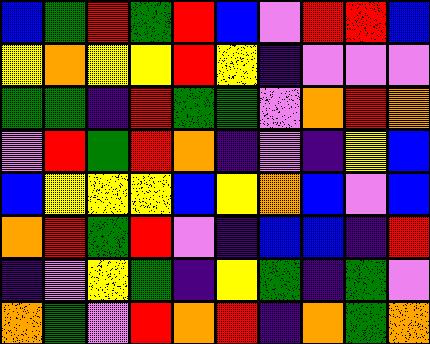[["blue", "green", "red", "green", "red", "blue", "violet", "red", "red", "blue"], ["yellow", "orange", "yellow", "yellow", "red", "yellow", "indigo", "violet", "violet", "violet"], ["green", "green", "indigo", "red", "green", "green", "violet", "orange", "red", "orange"], ["violet", "red", "green", "red", "orange", "indigo", "violet", "indigo", "yellow", "blue"], ["blue", "yellow", "yellow", "yellow", "blue", "yellow", "orange", "blue", "violet", "blue"], ["orange", "red", "green", "red", "violet", "indigo", "blue", "blue", "indigo", "red"], ["indigo", "violet", "yellow", "green", "indigo", "yellow", "green", "indigo", "green", "violet"], ["orange", "green", "violet", "red", "orange", "red", "indigo", "orange", "green", "orange"]]